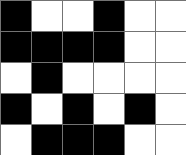[["black", "white", "white", "black", "white", "white"], ["black", "black", "black", "black", "white", "white"], ["white", "black", "white", "white", "white", "white"], ["black", "white", "black", "white", "black", "white"], ["white", "black", "black", "black", "white", "white"]]